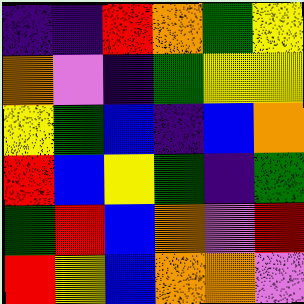[["indigo", "indigo", "red", "orange", "green", "yellow"], ["orange", "violet", "indigo", "green", "yellow", "yellow"], ["yellow", "green", "blue", "indigo", "blue", "orange"], ["red", "blue", "yellow", "green", "indigo", "green"], ["green", "red", "blue", "orange", "violet", "red"], ["red", "yellow", "blue", "orange", "orange", "violet"]]